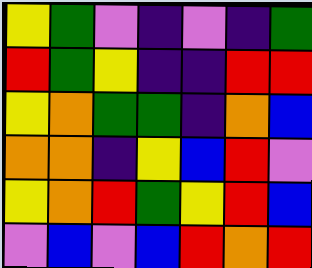[["yellow", "green", "violet", "indigo", "violet", "indigo", "green"], ["red", "green", "yellow", "indigo", "indigo", "red", "red"], ["yellow", "orange", "green", "green", "indigo", "orange", "blue"], ["orange", "orange", "indigo", "yellow", "blue", "red", "violet"], ["yellow", "orange", "red", "green", "yellow", "red", "blue"], ["violet", "blue", "violet", "blue", "red", "orange", "red"]]